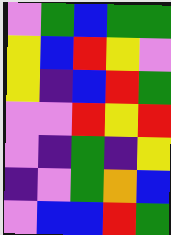[["violet", "green", "blue", "green", "green"], ["yellow", "blue", "red", "yellow", "violet"], ["yellow", "indigo", "blue", "red", "green"], ["violet", "violet", "red", "yellow", "red"], ["violet", "indigo", "green", "indigo", "yellow"], ["indigo", "violet", "green", "orange", "blue"], ["violet", "blue", "blue", "red", "green"]]